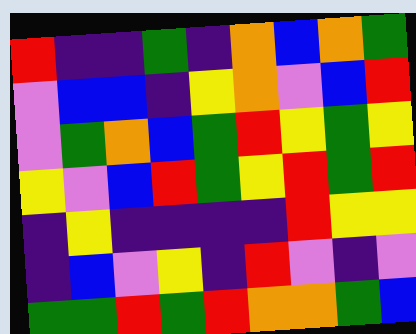[["red", "indigo", "indigo", "green", "indigo", "orange", "blue", "orange", "green"], ["violet", "blue", "blue", "indigo", "yellow", "orange", "violet", "blue", "red"], ["violet", "green", "orange", "blue", "green", "red", "yellow", "green", "yellow"], ["yellow", "violet", "blue", "red", "green", "yellow", "red", "green", "red"], ["indigo", "yellow", "indigo", "indigo", "indigo", "indigo", "red", "yellow", "yellow"], ["indigo", "blue", "violet", "yellow", "indigo", "red", "violet", "indigo", "violet"], ["green", "green", "red", "green", "red", "orange", "orange", "green", "blue"]]